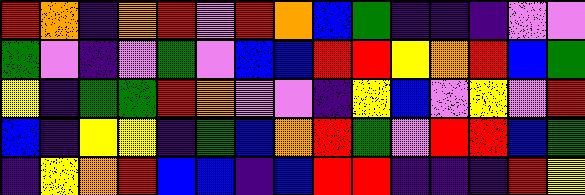[["red", "orange", "indigo", "orange", "red", "violet", "red", "orange", "blue", "green", "indigo", "indigo", "indigo", "violet", "violet"], ["green", "violet", "indigo", "violet", "green", "violet", "blue", "blue", "red", "red", "yellow", "orange", "red", "blue", "green"], ["yellow", "indigo", "green", "green", "red", "orange", "violet", "violet", "indigo", "yellow", "blue", "violet", "yellow", "violet", "red"], ["blue", "indigo", "yellow", "yellow", "indigo", "green", "blue", "orange", "red", "green", "violet", "red", "red", "blue", "green"], ["indigo", "yellow", "orange", "red", "blue", "blue", "indigo", "blue", "red", "red", "indigo", "indigo", "indigo", "red", "yellow"]]